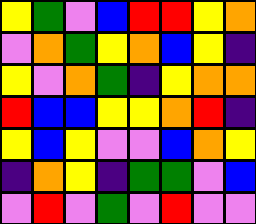[["yellow", "green", "violet", "blue", "red", "red", "yellow", "orange"], ["violet", "orange", "green", "yellow", "orange", "blue", "yellow", "indigo"], ["yellow", "violet", "orange", "green", "indigo", "yellow", "orange", "orange"], ["red", "blue", "blue", "yellow", "yellow", "orange", "red", "indigo"], ["yellow", "blue", "yellow", "violet", "violet", "blue", "orange", "yellow"], ["indigo", "orange", "yellow", "indigo", "green", "green", "violet", "blue"], ["violet", "red", "violet", "green", "violet", "red", "violet", "violet"]]